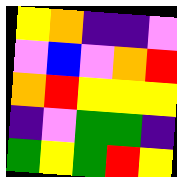[["yellow", "orange", "indigo", "indigo", "violet"], ["violet", "blue", "violet", "orange", "red"], ["orange", "red", "yellow", "yellow", "yellow"], ["indigo", "violet", "green", "green", "indigo"], ["green", "yellow", "green", "red", "yellow"]]